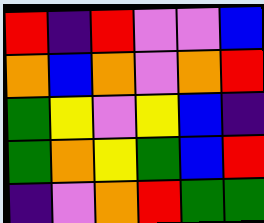[["red", "indigo", "red", "violet", "violet", "blue"], ["orange", "blue", "orange", "violet", "orange", "red"], ["green", "yellow", "violet", "yellow", "blue", "indigo"], ["green", "orange", "yellow", "green", "blue", "red"], ["indigo", "violet", "orange", "red", "green", "green"]]